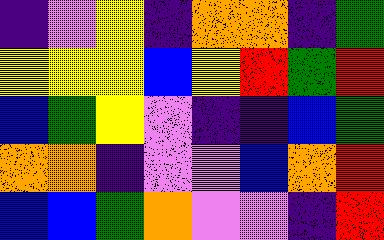[["indigo", "violet", "yellow", "indigo", "orange", "orange", "indigo", "green"], ["yellow", "yellow", "yellow", "blue", "yellow", "red", "green", "red"], ["blue", "green", "yellow", "violet", "indigo", "indigo", "blue", "green"], ["orange", "orange", "indigo", "violet", "violet", "blue", "orange", "red"], ["blue", "blue", "green", "orange", "violet", "violet", "indigo", "red"]]